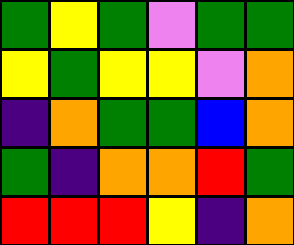[["green", "yellow", "green", "violet", "green", "green"], ["yellow", "green", "yellow", "yellow", "violet", "orange"], ["indigo", "orange", "green", "green", "blue", "orange"], ["green", "indigo", "orange", "orange", "red", "green"], ["red", "red", "red", "yellow", "indigo", "orange"]]